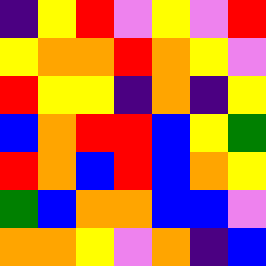[["indigo", "yellow", "red", "violet", "yellow", "violet", "red"], ["yellow", "orange", "orange", "red", "orange", "yellow", "violet"], ["red", "yellow", "yellow", "indigo", "orange", "indigo", "yellow"], ["blue", "orange", "red", "red", "blue", "yellow", "green"], ["red", "orange", "blue", "red", "blue", "orange", "yellow"], ["green", "blue", "orange", "orange", "blue", "blue", "violet"], ["orange", "orange", "yellow", "violet", "orange", "indigo", "blue"]]